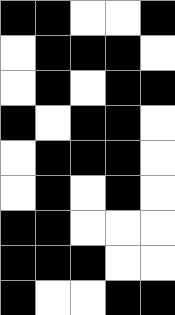[["black", "black", "white", "white", "black"], ["white", "black", "black", "black", "white"], ["white", "black", "white", "black", "black"], ["black", "white", "black", "black", "white"], ["white", "black", "black", "black", "white"], ["white", "black", "white", "black", "white"], ["black", "black", "white", "white", "white"], ["black", "black", "black", "white", "white"], ["black", "white", "white", "black", "black"]]